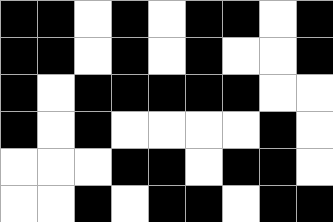[["black", "black", "white", "black", "white", "black", "black", "white", "black"], ["black", "black", "white", "black", "white", "black", "white", "white", "black"], ["black", "white", "black", "black", "black", "black", "black", "white", "white"], ["black", "white", "black", "white", "white", "white", "white", "black", "white"], ["white", "white", "white", "black", "black", "white", "black", "black", "white"], ["white", "white", "black", "white", "black", "black", "white", "black", "black"]]